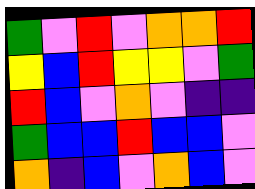[["green", "violet", "red", "violet", "orange", "orange", "red"], ["yellow", "blue", "red", "yellow", "yellow", "violet", "green"], ["red", "blue", "violet", "orange", "violet", "indigo", "indigo"], ["green", "blue", "blue", "red", "blue", "blue", "violet"], ["orange", "indigo", "blue", "violet", "orange", "blue", "violet"]]